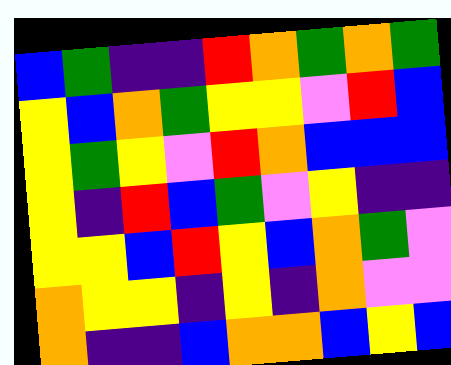[["blue", "green", "indigo", "indigo", "red", "orange", "green", "orange", "green"], ["yellow", "blue", "orange", "green", "yellow", "yellow", "violet", "red", "blue"], ["yellow", "green", "yellow", "violet", "red", "orange", "blue", "blue", "blue"], ["yellow", "indigo", "red", "blue", "green", "violet", "yellow", "indigo", "indigo"], ["yellow", "yellow", "blue", "red", "yellow", "blue", "orange", "green", "violet"], ["orange", "yellow", "yellow", "indigo", "yellow", "indigo", "orange", "violet", "violet"], ["orange", "indigo", "indigo", "blue", "orange", "orange", "blue", "yellow", "blue"]]